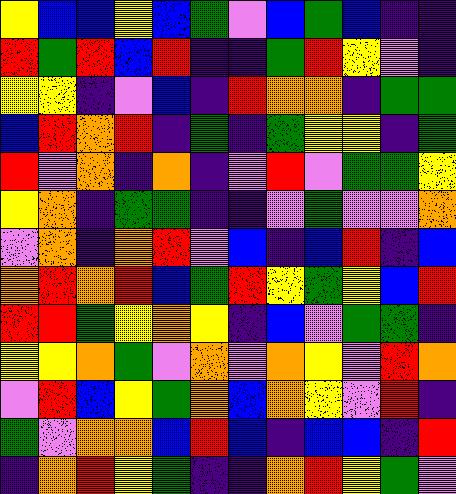[["yellow", "blue", "blue", "yellow", "blue", "green", "violet", "blue", "green", "blue", "indigo", "indigo"], ["red", "green", "red", "blue", "red", "indigo", "indigo", "green", "red", "yellow", "violet", "indigo"], ["yellow", "yellow", "indigo", "violet", "blue", "indigo", "red", "orange", "orange", "indigo", "green", "green"], ["blue", "red", "orange", "red", "indigo", "green", "indigo", "green", "yellow", "yellow", "indigo", "green"], ["red", "violet", "orange", "indigo", "orange", "indigo", "violet", "red", "violet", "green", "green", "yellow"], ["yellow", "orange", "indigo", "green", "green", "indigo", "indigo", "violet", "green", "violet", "violet", "orange"], ["violet", "orange", "indigo", "orange", "red", "violet", "blue", "indigo", "blue", "red", "indigo", "blue"], ["orange", "red", "orange", "red", "blue", "green", "red", "yellow", "green", "yellow", "blue", "red"], ["red", "red", "green", "yellow", "orange", "yellow", "indigo", "blue", "violet", "green", "green", "indigo"], ["yellow", "yellow", "orange", "green", "violet", "orange", "violet", "orange", "yellow", "violet", "red", "orange"], ["violet", "red", "blue", "yellow", "green", "orange", "blue", "orange", "yellow", "violet", "red", "indigo"], ["green", "violet", "orange", "orange", "blue", "red", "blue", "indigo", "blue", "blue", "indigo", "red"], ["indigo", "orange", "red", "yellow", "green", "indigo", "indigo", "orange", "red", "yellow", "green", "violet"]]